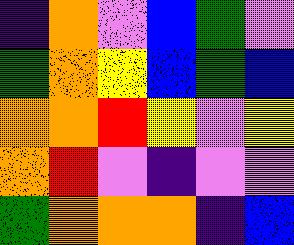[["indigo", "orange", "violet", "blue", "green", "violet"], ["green", "orange", "yellow", "blue", "green", "blue"], ["orange", "orange", "red", "yellow", "violet", "yellow"], ["orange", "red", "violet", "indigo", "violet", "violet"], ["green", "orange", "orange", "orange", "indigo", "blue"]]